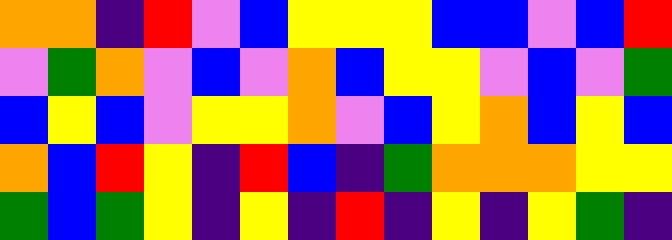[["orange", "orange", "indigo", "red", "violet", "blue", "yellow", "yellow", "yellow", "blue", "blue", "violet", "blue", "red"], ["violet", "green", "orange", "violet", "blue", "violet", "orange", "blue", "yellow", "yellow", "violet", "blue", "violet", "green"], ["blue", "yellow", "blue", "violet", "yellow", "yellow", "orange", "violet", "blue", "yellow", "orange", "blue", "yellow", "blue"], ["orange", "blue", "red", "yellow", "indigo", "red", "blue", "indigo", "green", "orange", "orange", "orange", "yellow", "yellow"], ["green", "blue", "green", "yellow", "indigo", "yellow", "indigo", "red", "indigo", "yellow", "indigo", "yellow", "green", "indigo"]]